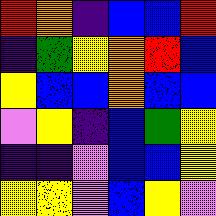[["red", "orange", "indigo", "blue", "blue", "red"], ["indigo", "green", "yellow", "orange", "red", "blue"], ["yellow", "blue", "blue", "orange", "blue", "blue"], ["violet", "yellow", "indigo", "blue", "green", "yellow"], ["indigo", "indigo", "violet", "blue", "blue", "yellow"], ["yellow", "yellow", "violet", "blue", "yellow", "violet"]]